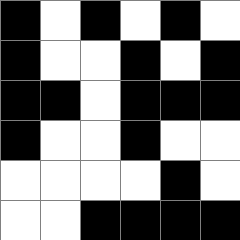[["black", "white", "black", "white", "black", "white"], ["black", "white", "white", "black", "white", "black"], ["black", "black", "white", "black", "black", "black"], ["black", "white", "white", "black", "white", "white"], ["white", "white", "white", "white", "black", "white"], ["white", "white", "black", "black", "black", "black"]]